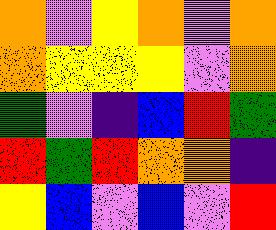[["orange", "violet", "yellow", "orange", "violet", "orange"], ["orange", "yellow", "yellow", "yellow", "violet", "orange"], ["green", "violet", "indigo", "blue", "red", "green"], ["red", "green", "red", "orange", "orange", "indigo"], ["yellow", "blue", "violet", "blue", "violet", "red"]]